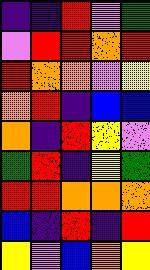[["indigo", "indigo", "red", "violet", "green"], ["violet", "red", "red", "orange", "red"], ["red", "orange", "orange", "violet", "yellow"], ["orange", "red", "indigo", "blue", "blue"], ["orange", "indigo", "red", "yellow", "violet"], ["green", "red", "indigo", "yellow", "green"], ["red", "red", "orange", "orange", "orange"], ["blue", "indigo", "red", "indigo", "red"], ["yellow", "violet", "blue", "orange", "yellow"]]